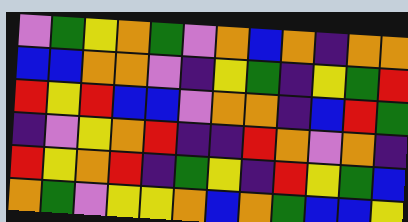[["violet", "green", "yellow", "orange", "green", "violet", "orange", "blue", "orange", "indigo", "orange", "orange"], ["blue", "blue", "orange", "orange", "violet", "indigo", "yellow", "green", "indigo", "yellow", "green", "red"], ["red", "yellow", "red", "blue", "blue", "violet", "orange", "orange", "indigo", "blue", "red", "green"], ["indigo", "violet", "yellow", "orange", "red", "indigo", "indigo", "red", "orange", "violet", "orange", "indigo"], ["red", "yellow", "orange", "red", "indigo", "green", "yellow", "indigo", "red", "yellow", "green", "blue"], ["orange", "green", "violet", "yellow", "yellow", "orange", "blue", "orange", "green", "blue", "blue", "yellow"]]